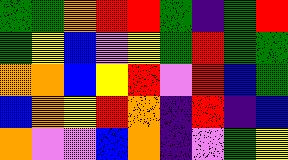[["green", "green", "orange", "red", "red", "green", "indigo", "green", "red"], ["green", "yellow", "blue", "violet", "yellow", "green", "red", "green", "green"], ["orange", "orange", "blue", "yellow", "red", "violet", "red", "blue", "green"], ["blue", "orange", "yellow", "red", "orange", "indigo", "red", "indigo", "blue"], ["orange", "violet", "violet", "blue", "orange", "indigo", "violet", "green", "yellow"]]